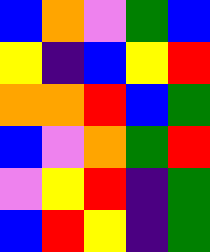[["blue", "orange", "violet", "green", "blue"], ["yellow", "indigo", "blue", "yellow", "red"], ["orange", "orange", "red", "blue", "green"], ["blue", "violet", "orange", "green", "red"], ["violet", "yellow", "red", "indigo", "green"], ["blue", "red", "yellow", "indigo", "green"]]